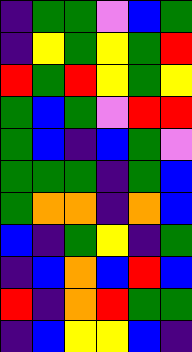[["indigo", "green", "green", "violet", "blue", "green"], ["indigo", "yellow", "green", "yellow", "green", "red"], ["red", "green", "red", "yellow", "green", "yellow"], ["green", "blue", "green", "violet", "red", "red"], ["green", "blue", "indigo", "blue", "green", "violet"], ["green", "green", "green", "indigo", "green", "blue"], ["green", "orange", "orange", "indigo", "orange", "blue"], ["blue", "indigo", "green", "yellow", "indigo", "green"], ["indigo", "blue", "orange", "blue", "red", "blue"], ["red", "indigo", "orange", "red", "green", "green"], ["indigo", "blue", "yellow", "yellow", "blue", "indigo"]]